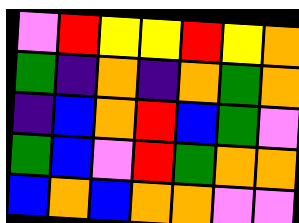[["violet", "red", "yellow", "yellow", "red", "yellow", "orange"], ["green", "indigo", "orange", "indigo", "orange", "green", "orange"], ["indigo", "blue", "orange", "red", "blue", "green", "violet"], ["green", "blue", "violet", "red", "green", "orange", "orange"], ["blue", "orange", "blue", "orange", "orange", "violet", "violet"]]